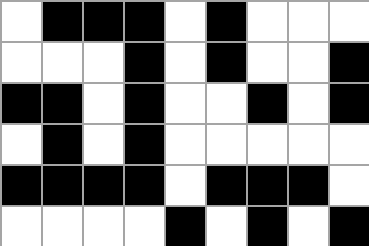[["white", "black", "black", "black", "white", "black", "white", "white", "white"], ["white", "white", "white", "black", "white", "black", "white", "white", "black"], ["black", "black", "white", "black", "white", "white", "black", "white", "black"], ["white", "black", "white", "black", "white", "white", "white", "white", "white"], ["black", "black", "black", "black", "white", "black", "black", "black", "white"], ["white", "white", "white", "white", "black", "white", "black", "white", "black"]]